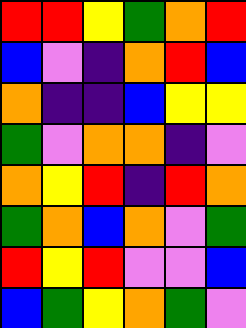[["red", "red", "yellow", "green", "orange", "red"], ["blue", "violet", "indigo", "orange", "red", "blue"], ["orange", "indigo", "indigo", "blue", "yellow", "yellow"], ["green", "violet", "orange", "orange", "indigo", "violet"], ["orange", "yellow", "red", "indigo", "red", "orange"], ["green", "orange", "blue", "orange", "violet", "green"], ["red", "yellow", "red", "violet", "violet", "blue"], ["blue", "green", "yellow", "orange", "green", "violet"]]